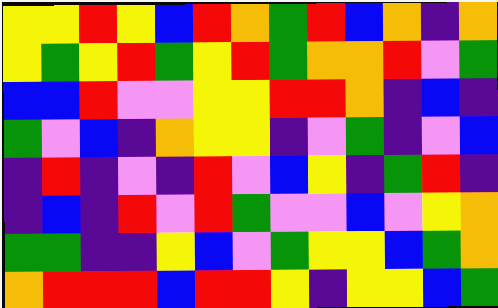[["yellow", "yellow", "red", "yellow", "blue", "red", "orange", "green", "red", "blue", "orange", "indigo", "orange"], ["yellow", "green", "yellow", "red", "green", "yellow", "red", "green", "orange", "orange", "red", "violet", "green"], ["blue", "blue", "red", "violet", "violet", "yellow", "yellow", "red", "red", "orange", "indigo", "blue", "indigo"], ["green", "violet", "blue", "indigo", "orange", "yellow", "yellow", "indigo", "violet", "green", "indigo", "violet", "blue"], ["indigo", "red", "indigo", "violet", "indigo", "red", "violet", "blue", "yellow", "indigo", "green", "red", "indigo"], ["indigo", "blue", "indigo", "red", "violet", "red", "green", "violet", "violet", "blue", "violet", "yellow", "orange"], ["green", "green", "indigo", "indigo", "yellow", "blue", "violet", "green", "yellow", "yellow", "blue", "green", "orange"], ["orange", "red", "red", "red", "blue", "red", "red", "yellow", "indigo", "yellow", "yellow", "blue", "green"]]